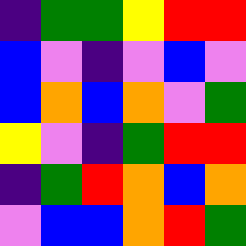[["indigo", "green", "green", "yellow", "red", "red"], ["blue", "violet", "indigo", "violet", "blue", "violet"], ["blue", "orange", "blue", "orange", "violet", "green"], ["yellow", "violet", "indigo", "green", "red", "red"], ["indigo", "green", "red", "orange", "blue", "orange"], ["violet", "blue", "blue", "orange", "red", "green"]]